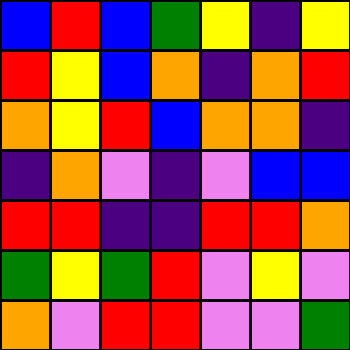[["blue", "red", "blue", "green", "yellow", "indigo", "yellow"], ["red", "yellow", "blue", "orange", "indigo", "orange", "red"], ["orange", "yellow", "red", "blue", "orange", "orange", "indigo"], ["indigo", "orange", "violet", "indigo", "violet", "blue", "blue"], ["red", "red", "indigo", "indigo", "red", "red", "orange"], ["green", "yellow", "green", "red", "violet", "yellow", "violet"], ["orange", "violet", "red", "red", "violet", "violet", "green"]]